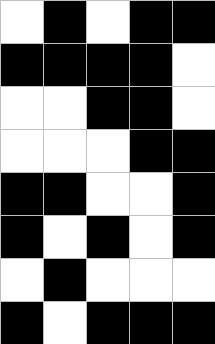[["white", "black", "white", "black", "black"], ["black", "black", "black", "black", "white"], ["white", "white", "black", "black", "white"], ["white", "white", "white", "black", "black"], ["black", "black", "white", "white", "black"], ["black", "white", "black", "white", "black"], ["white", "black", "white", "white", "white"], ["black", "white", "black", "black", "black"]]